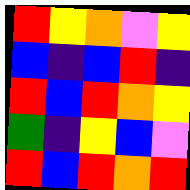[["red", "yellow", "orange", "violet", "yellow"], ["blue", "indigo", "blue", "red", "indigo"], ["red", "blue", "red", "orange", "yellow"], ["green", "indigo", "yellow", "blue", "violet"], ["red", "blue", "red", "orange", "red"]]